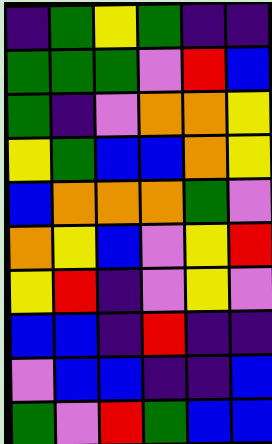[["indigo", "green", "yellow", "green", "indigo", "indigo"], ["green", "green", "green", "violet", "red", "blue"], ["green", "indigo", "violet", "orange", "orange", "yellow"], ["yellow", "green", "blue", "blue", "orange", "yellow"], ["blue", "orange", "orange", "orange", "green", "violet"], ["orange", "yellow", "blue", "violet", "yellow", "red"], ["yellow", "red", "indigo", "violet", "yellow", "violet"], ["blue", "blue", "indigo", "red", "indigo", "indigo"], ["violet", "blue", "blue", "indigo", "indigo", "blue"], ["green", "violet", "red", "green", "blue", "blue"]]